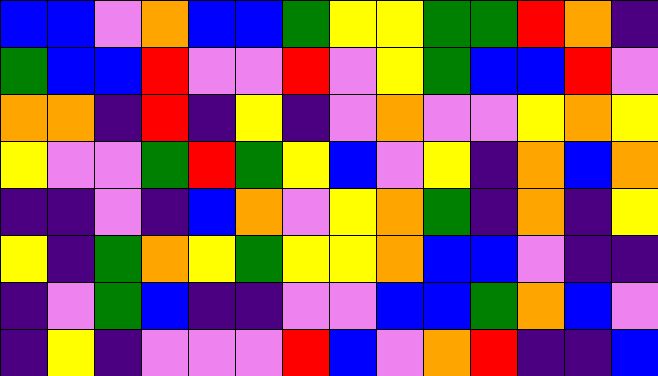[["blue", "blue", "violet", "orange", "blue", "blue", "green", "yellow", "yellow", "green", "green", "red", "orange", "indigo"], ["green", "blue", "blue", "red", "violet", "violet", "red", "violet", "yellow", "green", "blue", "blue", "red", "violet"], ["orange", "orange", "indigo", "red", "indigo", "yellow", "indigo", "violet", "orange", "violet", "violet", "yellow", "orange", "yellow"], ["yellow", "violet", "violet", "green", "red", "green", "yellow", "blue", "violet", "yellow", "indigo", "orange", "blue", "orange"], ["indigo", "indigo", "violet", "indigo", "blue", "orange", "violet", "yellow", "orange", "green", "indigo", "orange", "indigo", "yellow"], ["yellow", "indigo", "green", "orange", "yellow", "green", "yellow", "yellow", "orange", "blue", "blue", "violet", "indigo", "indigo"], ["indigo", "violet", "green", "blue", "indigo", "indigo", "violet", "violet", "blue", "blue", "green", "orange", "blue", "violet"], ["indigo", "yellow", "indigo", "violet", "violet", "violet", "red", "blue", "violet", "orange", "red", "indigo", "indigo", "blue"]]